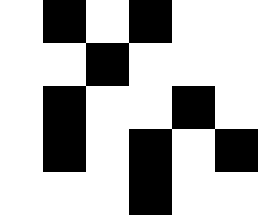[["white", "black", "white", "black", "white", "white"], ["white", "white", "black", "white", "white", "white"], ["white", "black", "white", "white", "black", "white"], ["white", "black", "white", "black", "white", "black"], ["white", "white", "white", "black", "white", "white"]]